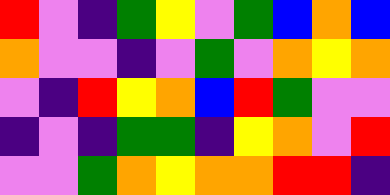[["red", "violet", "indigo", "green", "yellow", "violet", "green", "blue", "orange", "blue"], ["orange", "violet", "violet", "indigo", "violet", "green", "violet", "orange", "yellow", "orange"], ["violet", "indigo", "red", "yellow", "orange", "blue", "red", "green", "violet", "violet"], ["indigo", "violet", "indigo", "green", "green", "indigo", "yellow", "orange", "violet", "red"], ["violet", "violet", "green", "orange", "yellow", "orange", "orange", "red", "red", "indigo"]]